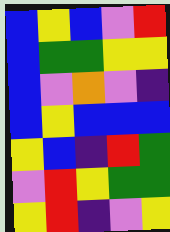[["blue", "yellow", "blue", "violet", "red"], ["blue", "green", "green", "yellow", "yellow"], ["blue", "violet", "orange", "violet", "indigo"], ["blue", "yellow", "blue", "blue", "blue"], ["yellow", "blue", "indigo", "red", "green"], ["violet", "red", "yellow", "green", "green"], ["yellow", "red", "indigo", "violet", "yellow"]]